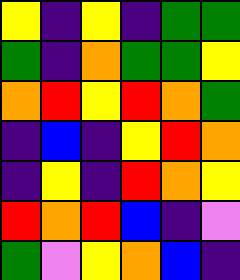[["yellow", "indigo", "yellow", "indigo", "green", "green"], ["green", "indigo", "orange", "green", "green", "yellow"], ["orange", "red", "yellow", "red", "orange", "green"], ["indigo", "blue", "indigo", "yellow", "red", "orange"], ["indigo", "yellow", "indigo", "red", "orange", "yellow"], ["red", "orange", "red", "blue", "indigo", "violet"], ["green", "violet", "yellow", "orange", "blue", "indigo"]]